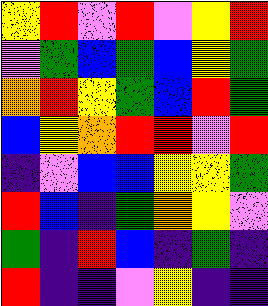[["yellow", "red", "violet", "red", "violet", "yellow", "red"], ["violet", "green", "blue", "green", "blue", "yellow", "green"], ["orange", "red", "yellow", "green", "blue", "red", "green"], ["blue", "yellow", "orange", "red", "red", "violet", "red"], ["indigo", "violet", "blue", "blue", "yellow", "yellow", "green"], ["red", "blue", "indigo", "green", "orange", "yellow", "violet"], ["green", "indigo", "red", "blue", "indigo", "green", "indigo"], ["red", "indigo", "indigo", "violet", "yellow", "indigo", "indigo"]]